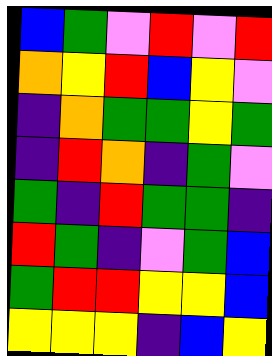[["blue", "green", "violet", "red", "violet", "red"], ["orange", "yellow", "red", "blue", "yellow", "violet"], ["indigo", "orange", "green", "green", "yellow", "green"], ["indigo", "red", "orange", "indigo", "green", "violet"], ["green", "indigo", "red", "green", "green", "indigo"], ["red", "green", "indigo", "violet", "green", "blue"], ["green", "red", "red", "yellow", "yellow", "blue"], ["yellow", "yellow", "yellow", "indigo", "blue", "yellow"]]